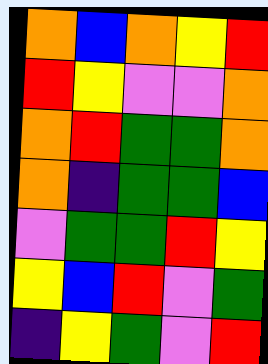[["orange", "blue", "orange", "yellow", "red"], ["red", "yellow", "violet", "violet", "orange"], ["orange", "red", "green", "green", "orange"], ["orange", "indigo", "green", "green", "blue"], ["violet", "green", "green", "red", "yellow"], ["yellow", "blue", "red", "violet", "green"], ["indigo", "yellow", "green", "violet", "red"]]